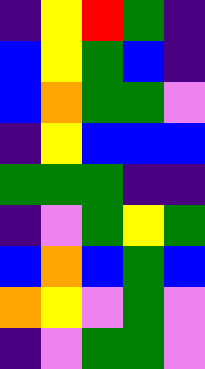[["indigo", "yellow", "red", "green", "indigo"], ["blue", "yellow", "green", "blue", "indigo"], ["blue", "orange", "green", "green", "violet"], ["indigo", "yellow", "blue", "blue", "blue"], ["green", "green", "green", "indigo", "indigo"], ["indigo", "violet", "green", "yellow", "green"], ["blue", "orange", "blue", "green", "blue"], ["orange", "yellow", "violet", "green", "violet"], ["indigo", "violet", "green", "green", "violet"]]